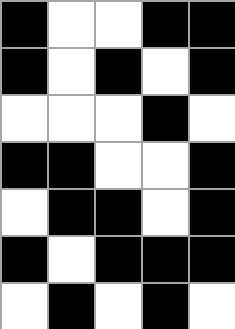[["black", "white", "white", "black", "black"], ["black", "white", "black", "white", "black"], ["white", "white", "white", "black", "white"], ["black", "black", "white", "white", "black"], ["white", "black", "black", "white", "black"], ["black", "white", "black", "black", "black"], ["white", "black", "white", "black", "white"]]